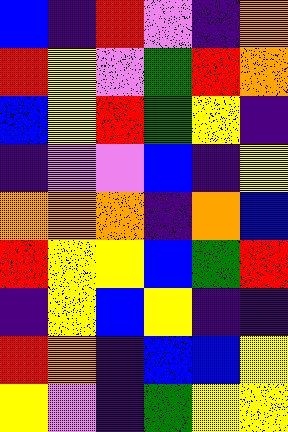[["blue", "indigo", "red", "violet", "indigo", "orange"], ["red", "yellow", "violet", "green", "red", "orange"], ["blue", "yellow", "red", "green", "yellow", "indigo"], ["indigo", "violet", "violet", "blue", "indigo", "yellow"], ["orange", "orange", "orange", "indigo", "orange", "blue"], ["red", "yellow", "yellow", "blue", "green", "red"], ["indigo", "yellow", "blue", "yellow", "indigo", "indigo"], ["red", "orange", "indigo", "blue", "blue", "yellow"], ["yellow", "violet", "indigo", "green", "yellow", "yellow"]]